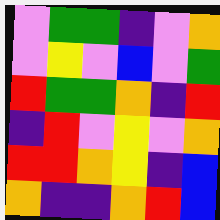[["violet", "green", "green", "indigo", "violet", "orange"], ["violet", "yellow", "violet", "blue", "violet", "green"], ["red", "green", "green", "orange", "indigo", "red"], ["indigo", "red", "violet", "yellow", "violet", "orange"], ["red", "red", "orange", "yellow", "indigo", "blue"], ["orange", "indigo", "indigo", "orange", "red", "blue"]]